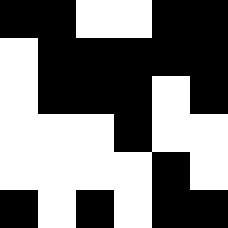[["black", "black", "white", "white", "black", "black"], ["white", "black", "black", "black", "black", "black"], ["white", "black", "black", "black", "white", "black"], ["white", "white", "white", "black", "white", "white"], ["white", "white", "white", "white", "black", "white"], ["black", "white", "black", "white", "black", "black"]]